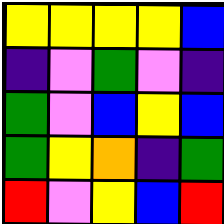[["yellow", "yellow", "yellow", "yellow", "blue"], ["indigo", "violet", "green", "violet", "indigo"], ["green", "violet", "blue", "yellow", "blue"], ["green", "yellow", "orange", "indigo", "green"], ["red", "violet", "yellow", "blue", "red"]]